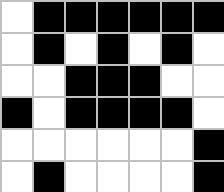[["white", "black", "black", "black", "black", "black", "black"], ["white", "black", "white", "black", "white", "black", "white"], ["white", "white", "black", "black", "black", "white", "white"], ["black", "white", "black", "black", "black", "black", "white"], ["white", "white", "white", "white", "white", "white", "black"], ["white", "black", "white", "white", "white", "white", "black"]]